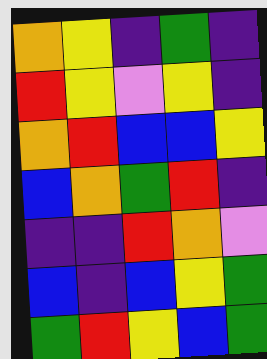[["orange", "yellow", "indigo", "green", "indigo"], ["red", "yellow", "violet", "yellow", "indigo"], ["orange", "red", "blue", "blue", "yellow"], ["blue", "orange", "green", "red", "indigo"], ["indigo", "indigo", "red", "orange", "violet"], ["blue", "indigo", "blue", "yellow", "green"], ["green", "red", "yellow", "blue", "green"]]